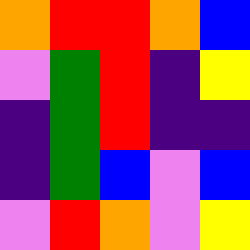[["orange", "red", "red", "orange", "blue"], ["violet", "green", "red", "indigo", "yellow"], ["indigo", "green", "red", "indigo", "indigo"], ["indigo", "green", "blue", "violet", "blue"], ["violet", "red", "orange", "violet", "yellow"]]